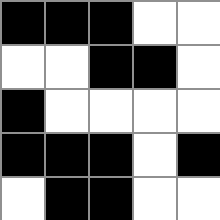[["black", "black", "black", "white", "white"], ["white", "white", "black", "black", "white"], ["black", "white", "white", "white", "white"], ["black", "black", "black", "white", "black"], ["white", "black", "black", "white", "white"]]